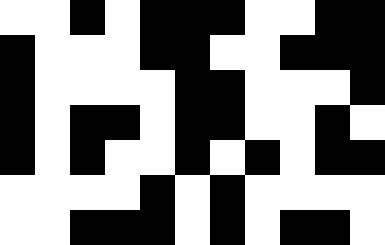[["white", "white", "black", "white", "black", "black", "black", "white", "white", "black", "black"], ["black", "white", "white", "white", "black", "black", "white", "white", "black", "black", "black"], ["black", "white", "white", "white", "white", "black", "black", "white", "white", "white", "black"], ["black", "white", "black", "black", "white", "black", "black", "white", "white", "black", "white"], ["black", "white", "black", "white", "white", "black", "white", "black", "white", "black", "black"], ["white", "white", "white", "white", "black", "white", "black", "white", "white", "white", "white"], ["white", "white", "black", "black", "black", "white", "black", "white", "black", "black", "white"]]